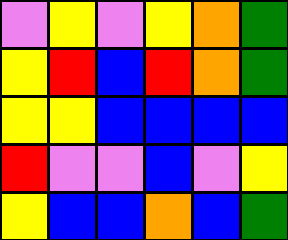[["violet", "yellow", "violet", "yellow", "orange", "green"], ["yellow", "red", "blue", "red", "orange", "green"], ["yellow", "yellow", "blue", "blue", "blue", "blue"], ["red", "violet", "violet", "blue", "violet", "yellow"], ["yellow", "blue", "blue", "orange", "blue", "green"]]